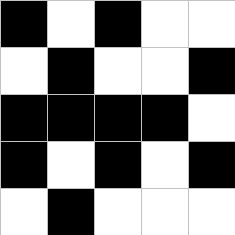[["black", "white", "black", "white", "white"], ["white", "black", "white", "white", "black"], ["black", "black", "black", "black", "white"], ["black", "white", "black", "white", "black"], ["white", "black", "white", "white", "white"]]